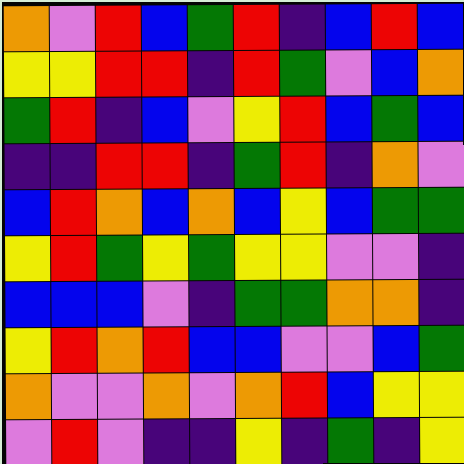[["orange", "violet", "red", "blue", "green", "red", "indigo", "blue", "red", "blue"], ["yellow", "yellow", "red", "red", "indigo", "red", "green", "violet", "blue", "orange"], ["green", "red", "indigo", "blue", "violet", "yellow", "red", "blue", "green", "blue"], ["indigo", "indigo", "red", "red", "indigo", "green", "red", "indigo", "orange", "violet"], ["blue", "red", "orange", "blue", "orange", "blue", "yellow", "blue", "green", "green"], ["yellow", "red", "green", "yellow", "green", "yellow", "yellow", "violet", "violet", "indigo"], ["blue", "blue", "blue", "violet", "indigo", "green", "green", "orange", "orange", "indigo"], ["yellow", "red", "orange", "red", "blue", "blue", "violet", "violet", "blue", "green"], ["orange", "violet", "violet", "orange", "violet", "orange", "red", "blue", "yellow", "yellow"], ["violet", "red", "violet", "indigo", "indigo", "yellow", "indigo", "green", "indigo", "yellow"]]